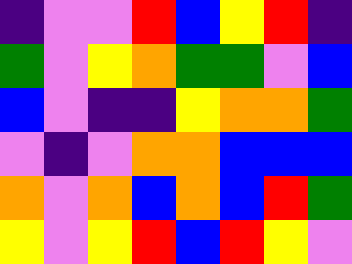[["indigo", "violet", "violet", "red", "blue", "yellow", "red", "indigo"], ["green", "violet", "yellow", "orange", "green", "green", "violet", "blue"], ["blue", "violet", "indigo", "indigo", "yellow", "orange", "orange", "green"], ["violet", "indigo", "violet", "orange", "orange", "blue", "blue", "blue"], ["orange", "violet", "orange", "blue", "orange", "blue", "red", "green"], ["yellow", "violet", "yellow", "red", "blue", "red", "yellow", "violet"]]